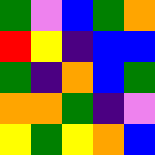[["green", "violet", "blue", "green", "orange"], ["red", "yellow", "indigo", "blue", "blue"], ["green", "indigo", "orange", "blue", "green"], ["orange", "orange", "green", "indigo", "violet"], ["yellow", "green", "yellow", "orange", "blue"]]